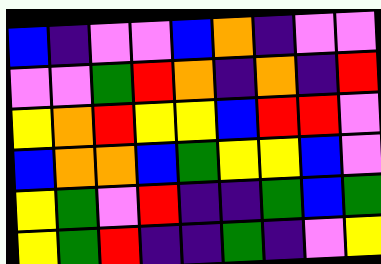[["blue", "indigo", "violet", "violet", "blue", "orange", "indigo", "violet", "violet"], ["violet", "violet", "green", "red", "orange", "indigo", "orange", "indigo", "red"], ["yellow", "orange", "red", "yellow", "yellow", "blue", "red", "red", "violet"], ["blue", "orange", "orange", "blue", "green", "yellow", "yellow", "blue", "violet"], ["yellow", "green", "violet", "red", "indigo", "indigo", "green", "blue", "green"], ["yellow", "green", "red", "indigo", "indigo", "green", "indigo", "violet", "yellow"]]